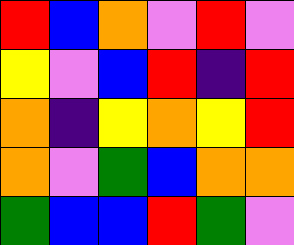[["red", "blue", "orange", "violet", "red", "violet"], ["yellow", "violet", "blue", "red", "indigo", "red"], ["orange", "indigo", "yellow", "orange", "yellow", "red"], ["orange", "violet", "green", "blue", "orange", "orange"], ["green", "blue", "blue", "red", "green", "violet"]]